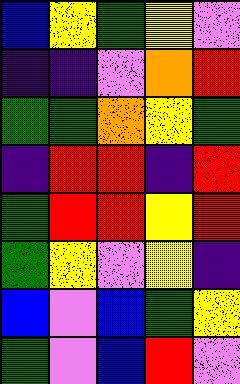[["blue", "yellow", "green", "yellow", "violet"], ["indigo", "indigo", "violet", "orange", "red"], ["green", "green", "orange", "yellow", "green"], ["indigo", "red", "red", "indigo", "red"], ["green", "red", "red", "yellow", "red"], ["green", "yellow", "violet", "yellow", "indigo"], ["blue", "violet", "blue", "green", "yellow"], ["green", "violet", "blue", "red", "violet"]]